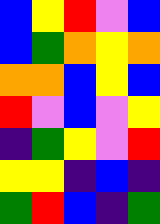[["blue", "yellow", "red", "violet", "blue"], ["blue", "green", "orange", "yellow", "orange"], ["orange", "orange", "blue", "yellow", "blue"], ["red", "violet", "blue", "violet", "yellow"], ["indigo", "green", "yellow", "violet", "red"], ["yellow", "yellow", "indigo", "blue", "indigo"], ["green", "red", "blue", "indigo", "green"]]